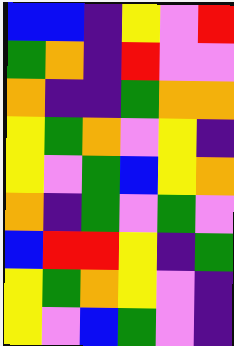[["blue", "blue", "indigo", "yellow", "violet", "red"], ["green", "orange", "indigo", "red", "violet", "violet"], ["orange", "indigo", "indigo", "green", "orange", "orange"], ["yellow", "green", "orange", "violet", "yellow", "indigo"], ["yellow", "violet", "green", "blue", "yellow", "orange"], ["orange", "indigo", "green", "violet", "green", "violet"], ["blue", "red", "red", "yellow", "indigo", "green"], ["yellow", "green", "orange", "yellow", "violet", "indigo"], ["yellow", "violet", "blue", "green", "violet", "indigo"]]